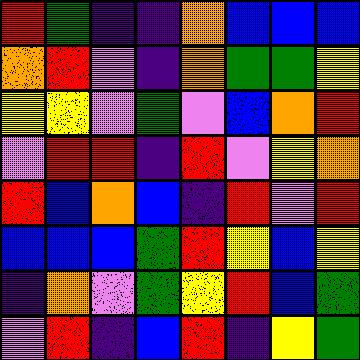[["red", "green", "indigo", "indigo", "orange", "blue", "blue", "blue"], ["orange", "red", "violet", "indigo", "orange", "green", "green", "yellow"], ["yellow", "yellow", "violet", "green", "violet", "blue", "orange", "red"], ["violet", "red", "red", "indigo", "red", "violet", "yellow", "orange"], ["red", "blue", "orange", "blue", "indigo", "red", "violet", "red"], ["blue", "blue", "blue", "green", "red", "yellow", "blue", "yellow"], ["indigo", "orange", "violet", "green", "yellow", "red", "blue", "green"], ["violet", "red", "indigo", "blue", "red", "indigo", "yellow", "green"]]